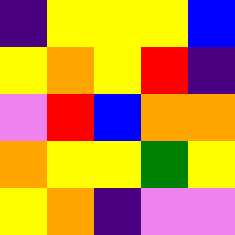[["indigo", "yellow", "yellow", "yellow", "blue"], ["yellow", "orange", "yellow", "red", "indigo"], ["violet", "red", "blue", "orange", "orange"], ["orange", "yellow", "yellow", "green", "yellow"], ["yellow", "orange", "indigo", "violet", "violet"]]